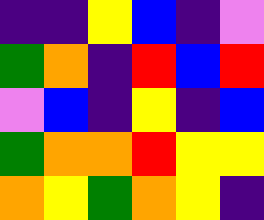[["indigo", "indigo", "yellow", "blue", "indigo", "violet"], ["green", "orange", "indigo", "red", "blue", "red"], ["violet", "blue", "indigo", "yellow", "indigo", "blue"], ["green", "orange", "orange", "red", "yellow", "yellow"], ["orange", "yellow", "green", "orange", "yellow", "indigo"]]